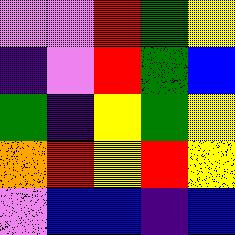[["violet", "violet", "red", "green", "yellow"], ["indigo", "violet", "red", "green", "blue"], ["green", "indigo", "yellow", "green", "yellow"], ["orange", "red", "yellow", "red", "yellow"], ["violet", "blue", "blue", "indigo", "blue"]]